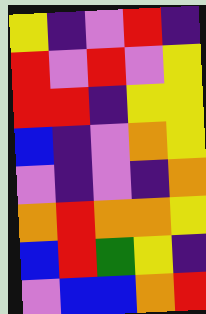[["yellow", "indigo", "violet", "red", "indigo"], ["red", "violet", "red", "violet", "yellow"], ["red", "red", "indigo", "yellow", "yellow"], ["blue", "indigo", "violet", "orange", "yellow"], ["violet", "indigo", "violet", "indigo", "orange"], ["orange", "red", "orange", "orange", "yellow"], ["blue", "red", "green", "yellow", "indigo"], ["violet", "blue", "blue", "orange", "red"]]